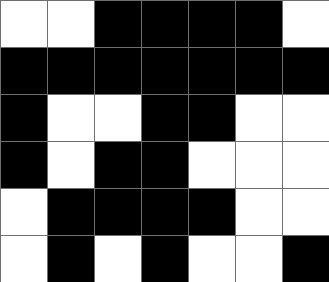[["white", "white", "black", "black", "black", "black", "white"], ["black", "black", "black", "black", "black", "black", "black"], ["black", "white", "white", "black", "black", "white", "white"], ["black", "white", "black", "black", "white", "white", "white"], ["white", "black", "black", "black", "black", "white", "white"], ["white", "black", "white", "black", "white", "white", "black"]]